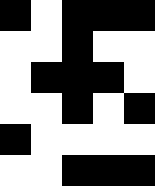[["black", "white", "black", "black", "black"], ["white", "white", "black", "white", "white"], ["white", "black", "black", "black", "white"], ["white", "white", "black", "white", "black"], ["black", "white", "white", "white", "white"], ["white", "white", "black", "black", "black"]]